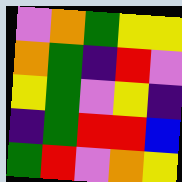[["violet", "orange", "green", "yellow", "yellow"], ["orange", "green", "indigo", "red", "violet"], ["yellow", "green", "violet", "yellow", "indigo"], ["indigo", "green", "red", "red", "blue"], ["green", "red", "violet", "orange", "yellow"]]